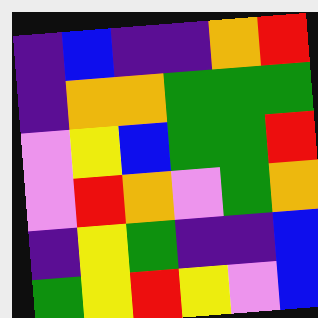[["indigo", "blue", "indigo", "indigo", "orange", "red"], ["indigo", "orange", "orange", "green", "green", "green"], ["violet", "yellow", "blue", "green", "green", "red"], ["violet", "red", "orange", "violet", "green", "orange"], ["indigo", "yellow", "green", "indigo", "indigo", "blue"], ["green", "yellow", "red", "yellow", "violet", "blue"]]